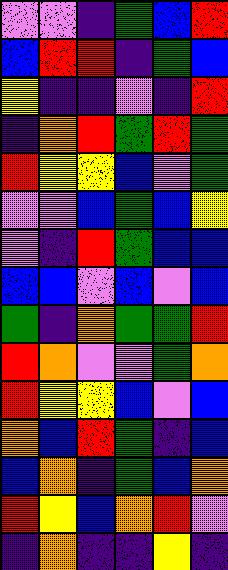[["violet", "violet", "indigo", "green", "blue", "red"], ["blue", "red", "red", "indigo", "green", "blue"], ["yellow", "indigo", "indigo", "violet", "indigo", "red"], ["indigo", "orange", "red", "green", "red", "green"], ["red", "yellow", "yellow", "blue", "violet", "green"], ["violet", "violet", "blue", "green", "blue", "yellow"], ["violet", "indigo", "red", "green", "blue", "blue"], ["blue", "blue", "violet", "blue", "violet", "blue"], ["green", "indigo", "orange", "green", "green", "red"], ["red", "orange", "violet", "violet", "green", "orange"], ["red", "yellow", "yellow", "blue", "violet", "blue"], ["orange", "blue", "red", "green", "indigo", "blue"], ["blue", "orange", "indigo", "green", "blue", "orange"], ["red", "yellow", "blue", "orange", "red", "violet"], ["indigo", "orange", "indigo", "indigo", "yellow", "indigo"]]